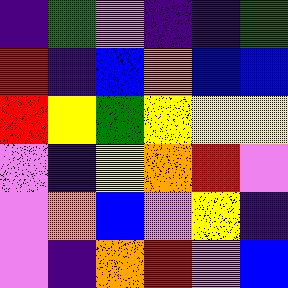[["indigo", "green", "violet", "indigo", "indigo", "green"], ["red", "indigo", "blue", "orange", "blue", "blue"], ["red", "yellow", "green", "yellow", "yellow", "yellow"], ["violet", "indigo", "yellow", "orange", "red", "violet"], ["violet", "orange", "blue", "violet", "yellow", "indigo"], ["violet", "indigo", "orange", "red", "violet", "blue"]]